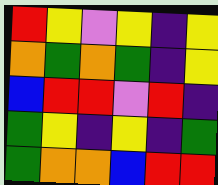[["red", "yellow", "violet", "yellow", "indigo", "yellow"], ["orange", "green", "orange", "green", "indigo", "yellow"], ["blue", "red", "red", "violet", "red", "indigo"], ["green", "yellow", "indigo", "yellow", "indigo", "green"], ["green", "orange", "orange", "blue", "red", "red"]]